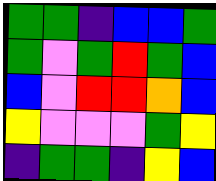[["green", "green", "indigo", "blue", "blue", "green"], ["green", "violet", "green", "red", "green", "blue"], ["blue", "violet", "red", "red", "orange", "blue"], ["yellow", "violet", "violet", "violet", "green", "yellow"], ["indigo", "green", "green", "indigo", "yellow", "blue"]]